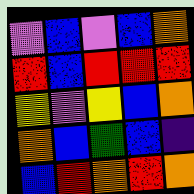[["violet", "blue", "violet", "blue", "orange"], ["red", "blue", "red", "red", "red"], ["yellow", "violet", "yellow", "blue", "orange"], ["orange", "blue", "green", "blue", "indigo"], ["blue", "red", "orange", "red", "orange"]]